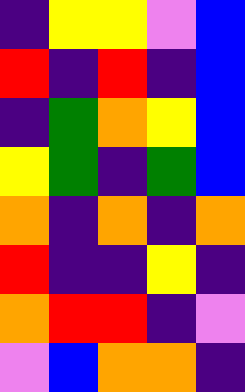[["indigo", "yellow", "yellow", "violet", "blue"], ["red", "indigo", "red", "indigo", "blue"], ["indigo", "green", "orange", "yellow", "blue"], ["yellow", "green", "indigo", "green", "blue"], ["orange", "indigo", "orange", "indigo", "orange"], ["red", "indigo", "indigo", "yellow", "indigo"], ["orange", "red", "red", "indigo", "violet"], ["violet", "blue", "orange", "orange", "indigo"]]